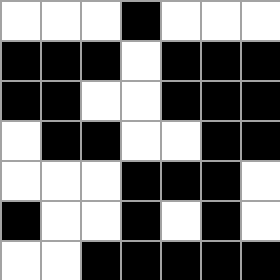[["white", "white", "white", "black", "white", "white", "white"], ["black", "black", "black", "white", "black", "black", "black"], ["black", "black", "white", "white", "black", "black", "black"], ["white", "black", "black", "white", "white", "black", "black"], ["white", "white", "white", "black", "black", "black", "white"], ["black", "white", "white", "black", "white", "black", "white"], ["white", "white", "black", "black", "black", "black", "black"]]